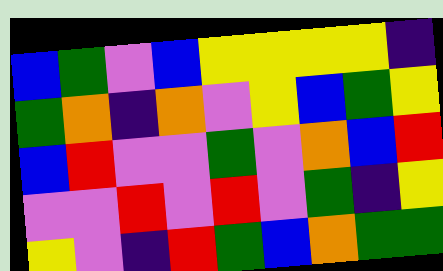[["blue", "green", "violet", "blue", "yellow", "yellow", "yellow", "yellow", "indigo"], ["green", "orange", "indigo", "orange", "violet", "yellow", "blue", "green", "yellow"], ["blue", "red", "violet", "violet", "green", "violet", "orange", "blue", "red"], ["violet", "violet", "red", "violet", "red", "violet", "green", "indigo", "yellow"], ["yellow", "violet", "indigo", "red", "green", "blue", "orange", "green", "green"]]